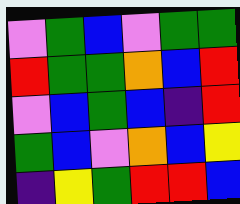[["violet", "green", "blue", "violet", "green", "green"], ["red", "green", "green", "orange", "blue", "red"], ["violet", "blue", "green", "blue", "indigo", "red"], ["green", "blue", "violet", "orange", "blue", "yellow"], ["indigo", "yellow", "green", "red", "red", "blue"]]